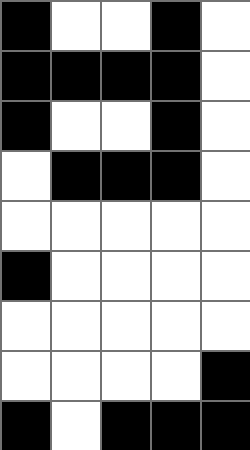[["black", "white", "white", "black", "white"], ["black", "black", "black", "black", "white"], ["black", "white", "white", "black", "white"], ["white", "black", "black", "black", "white"], ["white", "white", "white", "white", "white"], ["black", "white", "white", "white", "white"], ["white", "white", "white", "white", "white"], ["white", "white", "white", "white", "black"], ["black", "white", "black", "black", "black"]]